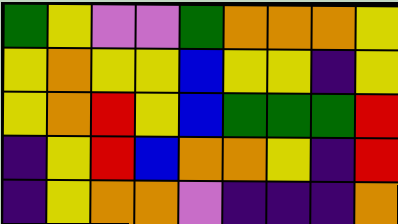[["green", "yellow", "violet", "violet", "green", "orange", "orange", "orange", "yellow"], ["yellow", "orange", "yellow", "yellow", "blue", "yellow", "yellow", "indigo", "yellow"], ["yellow", "orange", "red", "yellow", "blue", "green", "green", "green", "red"], ["indigo", "yellow", "red", "blue", "orange", "orange", "yellow", "indigo", "red"], ["indigo", "yellow", "orange", "orange", "violet", "indigo", "indigo", "indigo", "orange"]]